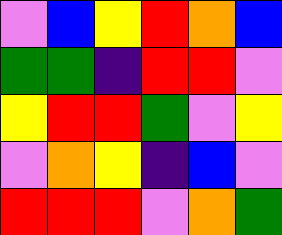[["violet", "blue", "yellow", "red", "orange", "blue"], ["green", "green", "indigo", "red", "red", "violet"], ["yellow", "red", "red", "green", "violet", "yellow"], ["violet", "orange", "yellow", "indigo", "blue", "violet"], ["red", "red", "red", "violet", "orange", "green"]]